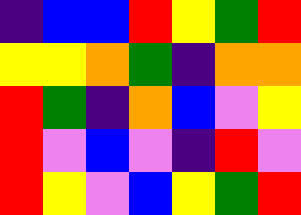[["indigo", "blue", "blue", "red", "yellow", "green", "red"], ["yellow", "yellow", "orange", "green", "indigo", "orange", "orange"], ["red", "green", "indigo", "orange", "blue", "violet", "yellow"], ["red", "violet", "blue", "violet", "indigo", "red", "violet"], ["red", "yellow", "violet", "blue", "yellow", "green", "red"]]